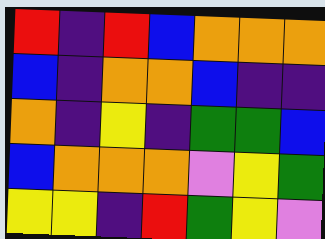[["red", "indigo", "red", "blue", "orange", "orange", "orange"], ["blue", "indigo", "orange", "orange", "blue", "indigo", "indigo"], ["orange", "indigo", "yellow", "indigo", "green", "green", "blue"], ["blue", "orange", "orange", "orange", "violet", "yellow", "green"], ["yellow", "yellow", "indigo", "red", "green", "yellow", "violet"]]